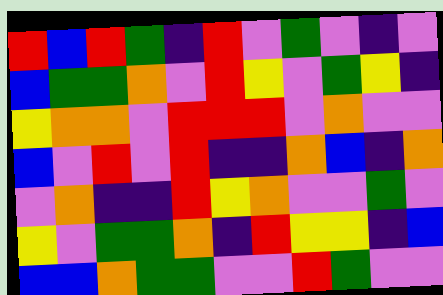[["red", "blue", "red", "green", "indigo", "red", "violet", "green", "violet", "indigo", "violet"], ["blue", "green", "green", "orange", "violet", "red", "yellow", "violet", "green", "yellow", "indigo"], ["yellow", "orange", "orange", "violet", "red", "red", "red", "violet", "orange", "violet", "violet"], ["blue", "violet", "red", "violet", "red", "indigo", "indigo", "orange", "blue", "indigo", "orange"], ["violet", "orange", "indigo", "indigo", "red", "yellow", "orange", "violet", "violet", "green", "violet"], ["yellow", "violet", "green", "green", "orange", "indigo", "red", "yellow", "yellow", "indigo", "blue"], ["blue", "blue", "orange", "green", "green", "violet", "violet", "red", "green", "violet", "violet"]]